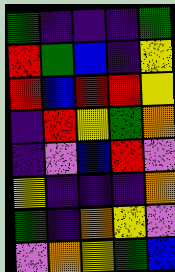[["green", "indigo", "indigo", "indigo", "green"], ["red", "green", "blue", "indigo", "yellow"], ["red", "blue", "red", "red", "yellow"], ["indigo", "red", "yellow", "green", "orange"], ["indigo", "violet", "blue", "red", "violet"], ["yellow", "indigo", "indigo", "indigo", "orange"], ["green", "indigo", "orange", "yellow", "violet"], ["violet", "orange", "yellow", "green", "blue"]]